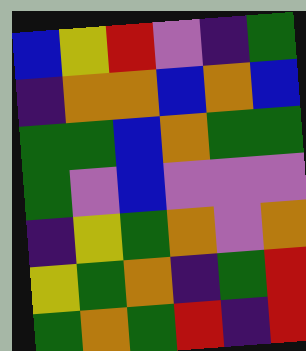[["blue", "yellow", "red", "violet", "indigo", "green"], ["indigo", "orange", "orange", "blue", "orange", "blue"], ["green", "green", "blue", "orange", "green", "green"], ["green", "violet", "blue", "violet", "violet", "violet"], ["indigo", "yellow", "green", "orange", "violet", "orange"], ["yellow", "green", "orange", "indigo", "green", "red"], ["green", "orange", "green", "red", "indigo", "red"]]